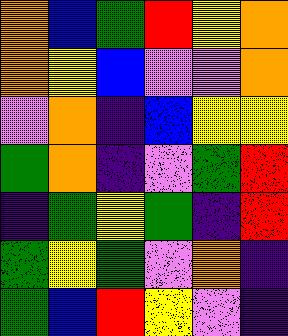[["orange", "blue", "green", "red", "yellow", "orange"], ["orange", "yellow", "blue", "violet", "violet", "orange"], ["violet", "orange", "indigo", "blue", "yellow", "yellow"], ["green", "orange", "indigo", "violet", "green", "red"], ["indigo", "green", "yellow", "green", "indigo", "red"], ["green", "yellow", "green", "violet", "orange", "indigo"], ["green", "blue", "red", "yellow", "violet", "indigo"]]